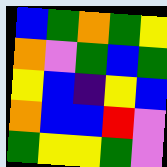[["blue", "green", "orange", "green", "yellow"], ["orange", "violet", "green", "blue", "green"], ["yellow", "blue", "indigo", "yellow", "blue"], ["orange", "blue", "blue", "red", "violet"], ["green", "yellow", "yellow", "green", "violet"]]